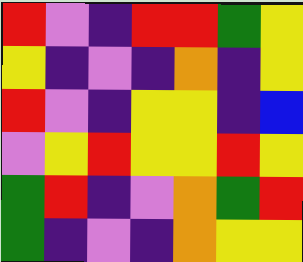[["red", "violet", "indigo", "red", "red", "green", "yellow"], ["yellow", "indigo", "violet", "indigo", "orange", "indigo", "yellow"], ["red", "violet", "indigo", "yellow", "yellow", "indigo", "blue"], ["violet", "yellow", "red", "yellow", "yellow", "red", "yellow"], ["green", "red", "indigo", "violet", "orange", "green", "red"], ["green", "indigo", "violet", "indigo", "orange", "yellow", "yellow"]]